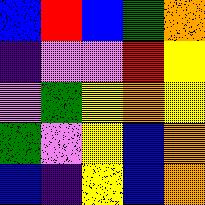[["blue", "red", "blue", "green", "orange"], ["indigo", "violet", "violet", "red", "yellow"], ["violet", "green", "yellow", "orange", "yellow"], ["green", "violet", "yellow", "blue", "orange"], ["blue", "indigo", "yellow", "blue", "orange"]]